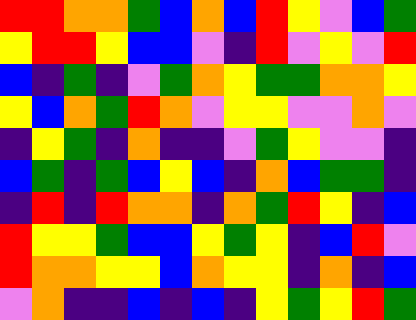[["red", "red", "orange", "orange", "green", "blue", "orange", "blue", "red", "yellow", "violet", "blue", "green"], ["yellow", "red", "red", "yellow", "blue", "blue", "violet", "indigo", "red", "violet", "yellow", "violet", "red"], ["blue", "indigo", "green", "indigo", "violet", "green", "orange", "yellow", "green", "green", "orange", "orange", "yellow"], ["yellow", "blue", "orange", "green", "red", "orange", "violet", "yellow", "yellow", "violet", "violet", "orange", "violet"], ["indigo", "yellow", "green", "indigo", "orange", "indigo", "indigo", "violet", "green", "yellow", "violet", "violet", "indigo"], ["blue", "green", "indigo", "green", "blue", "yellow", "blue", "indigo", "orange", "blue", "green", "green", "indigo"], ["indigo", "red", "indigo", "red", "orange", "orange", "indigo", "orange", "green", "red", "yellow", "indigo", "blue"], ["red", "yellow", "yellow", "green", "blue", "blue", "yellow", "green", "yellow", "indigo", "blue", "red", "violet"], ["red", "orange", "orange", "yellow", "yellow", "blue", "orange", "yellow", "yellow", "indigo", "orange", "indigo", "blue"], ["violet", "orange", "indigo", "indigo", "blue", "indigo", "blue", "indigo", "yellow", "green", "yellow", "red", "green"]]